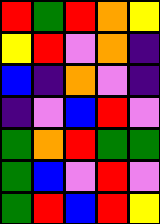[["red", "green", "red", "orange", "yellow"], ["yellow", "red", "violet", "orange", "indigo"], ["blue", "indigo", "orange", "violet", "indigo"], ["indigo", "violet", "blue", "red", "violet"], ["green", "orange", "red", "green", "green"], ["green", "blue", "violet", "red", "violet"], ["green", "red", "blue", "red", "yellow"]]